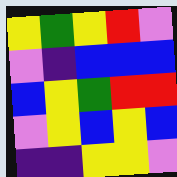[["yellow", "green", "yellow", "red", "violet"], ["violet", "indigo", "blue", "blue", "blue"], ["blue", "yellow", "green", "red", "red"], ["violet", "yellow", "blue", "yellow", "blue"], ["indigo", "indigo", "yellow", "yellow", "violet"]]